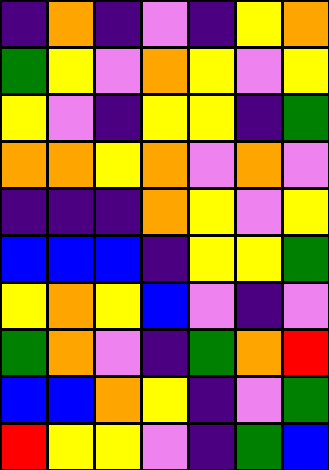[["indigo", "orange", "indigo", "violet", "indigo", "yellow", "orange"], ["green", "yellow", "violet", "orange", "yellow", "violet", "yellow"], ["yellow", "violet", "indigo", "yellow", "yellow", "indigo", "green"], ["orange", "orange", "yellow", "orange", "violet", "orange", "violet"], ["indigo", "indigo", "indigo", "orange", "yellow", "violet", "yellow"], ["blue", "blue", "blue", "indigo", "yellow", "yellow", "green"], ["yellow", "orange", "yellow", "blue", "violet", "indigo", "violet"], ["green", "orange", "violet", "indigo", "green", "orange", "red"], ["blue", "blue", "orange", "yellow", "indigo", "violet", "green"], ["red", "yellow", "yellow", "violet", "indigo", "green", "blue"]]